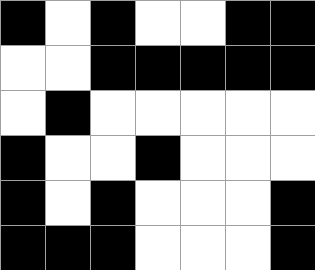[["black", "white", "black", "white", "white", "black", "black"], ["white", "white", "black", "black", "black", "black", "black"], ["white", "black", "white", "white", "white", "white", "white"], ["black", "white", "white", "black", "white", "white", "white"], ["black", "white", "black", "white", "white", "white", "black"], ["black", "black", "black", "white", "white", "white", "black"]]